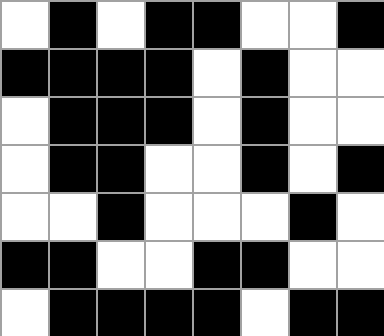[["white", "black", "white", "black", "black", "white", "white", "black"], ["black", "black", "black", "black", "white", "black", "white", "white"], ["white", "black", "black", "black", "white", "black", "white", "white"], ["white", "black", "black", "white", "white", "black", "white", "black"], ["white", "white", "black", "white", "white", "white", "black", "white"], ["black", "black", "white", "white", "black", "black", "white", "white"], ["white", "black", "black", "black", "black", "white", "black", "black"]]